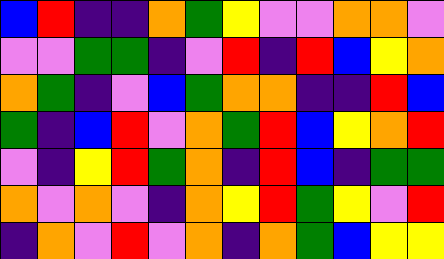[["blue", "red", "indigo", "indigo", "orange", "green", "yellow", "violet", "violet", "orange", "orange", "violet"], ["violet", "violet", "green", "green", "indigo", "violet", "red", "indigo", "red", "blue", "yellow", "orange"], ["orange", "green", "indigo", "violet", "blue", "green", "orange", "orange", "indigo", "indigo", "red", "blue"], ["green", "indigo", "blue", "red", "violet", "orange", "green", "red", "blue", "yellow", "orange", "red"], ["violet", "indigo", "yellow", "red", "green", "orange", "indigo", "red", "blue", "indigo", "green", "green"], ["orange", "violet", "orange", "violet", "indigo", "orange", "yellow", "red", "green", "yellow", "violet", "red"], ["indigo", "orange", "violet", "red", "violet", "orange", "indigo", "orange", "green", "blue", "yellow", "yellow"]]